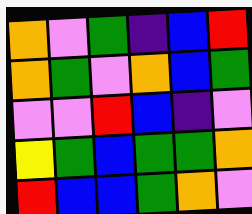[["orange", "violet", "green", "indigo", "blue", "red"], ["orange", "green", "violet", "orange", "blue", "green"], ["violet", "violet", "red", "blue", "indigo", "violet"], ["yellow", "green", "blue", "green", "green", "orange"], ["red", "blue", "blue", "green", "orange", "violet"]]